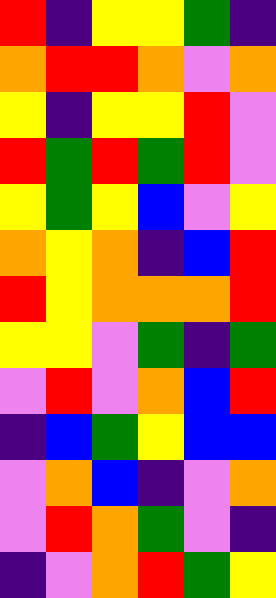[["red", "indigo", "yellow", "yellow", "green", "indigo"], ["orange", "red", "red", "orange", "violet", "orange"], ["yellow", "indigo", "yellow", "yellow", "red", "violet"], ["red", "green", "red", "green", "red", "violet"], ["yellow", "green", "yellow", "blue", "violet", "yellow"], ["orange", "yellow", "orange", "indigo", "blue", "red"], ["red", "yellow", "orange", "orange", "orange", "red"], ["yellow", "yellow", "violet", "green", "indigo", "green"], ["violet", "red", "violet", "orange", "blue", "red"], ["indigo", "blue", "green", "yellow", "blue", "blue"], ["violet", "orange", "blue", "indigo", "violet", "orange"], ["violet", "red", "orange", "green", "violet", "indigo"], ["indigo", "violet", "orange", "red", "green", "yellow"]]